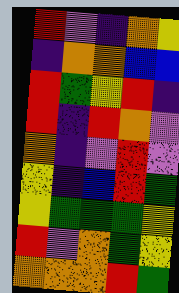[["red", "violet", "indigo", "orange", "yellow"], ["indigo", "orange", "orange", "blue", "blue"], ["red", "green", "yellow", "red", "indigo"], ["red", "indigo", "red", "orange", "violet"], ["orange", "indigo", "violet", "red", "violet"], ["yellow", "indigo", "blue", "red", "green"], ["yellow", "green", "green", "green", "yellow"], ["red", "violet", "orange", "green", "yellow"], ["orange", "orange", "orange", "red", "green"]]